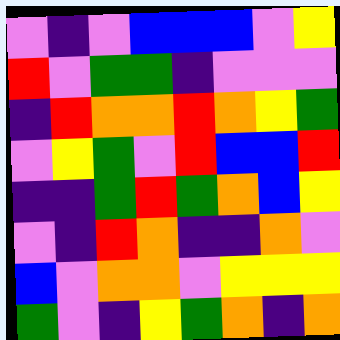[["violet", "indigo", "violet", "blue", "blue", "blue", "violet", "yellow"], ["red", "violet", "green", "green", "indigo", "violet", "violet", "violet"], ["indigo", "red", "orange", "orange", "red", "orange", "yellow", "green"], ["violet", "yellow", "green", "violet", "red", "blue", "blue", "red"], ["indigo", "indigo", "green", "red", "green", "orange", "blue", "yellow"], ["violet", "indigo", "red", "orange", "indigo", "indigo", "orange", "violet"], ["blue", "violet", "orange", "orange", "violet", "yellow", "yellow", "yellow"], ["green", "violet", "indigo", "yellow", "green", "orange", "indigo", "orange"]]